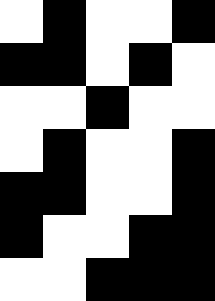[["white", "black", "white", "white", "black"], ["black", "black", "white", "black", "white"], ["white", "white", "black", "white", "white"], ["white", "black", "white", "white", "black"], ["black", "black", "white", "white", "black"], ["black", "white", "white", "black", "black"], ["white", "white", "black", "black", "black"]]